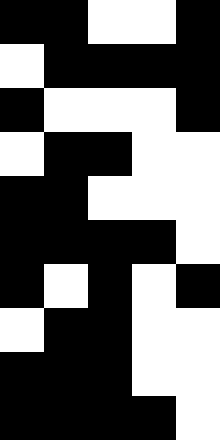[["black", "black", "white", "white", "black"], ["white", "black", "black", "black", "black"], ["black", "white", "white", "white", "black"], ["white", "black", "black", "white", "white"], ["black", "black", "white", "white", "white"], ["black", "black", "black", "black", "white"], ["black", "white", "black", "white", "black"], ["white", "black", "black", "white", "white"], ["black", "black", "black", "white", "white"], ["black", "black", "black", "black", "white"]]